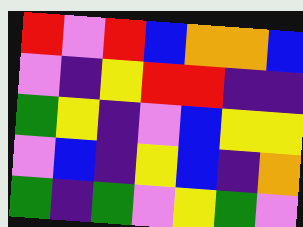[["red", "violet", "red", "blue", "orange", "orange", "blue"], ["violet", "indigo", "yellow", "red", "red", "indigo", "indigo"], ["green", "yellow", "indigo", "violet", "blue", "yellow", "yellow"], ["violet", "blue", "indigo", "yellow", "blue", "indigo", "orange"], ["green", "indigo", "green", "violet", "yellow", "green", "violet"]]